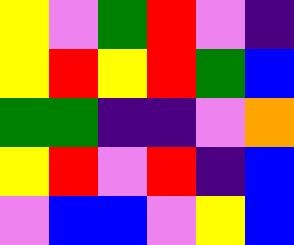[["yellow", "violet", "green", "red", "violet", "indigo"], ["yellow", "red", "yellow", "red", "green", "blue"], ["green", "green", "indigo", "indigo", "violet", "orange"], ["yellow", "red", "violet", "red", "indigo", "blue"], ["violet", "blue", "blue", "violet", "yellow", "blue"]]